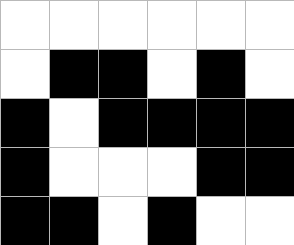[["white", "white", "white", "white", "white", "white"], ["white", "black", "black", "white", "black", "white"], ["black", "white", "black", "black", "black", "black"], ["black", "white", "white", "white", "black", "black"], ["black", "black", "white", "black", "white", "white"]]